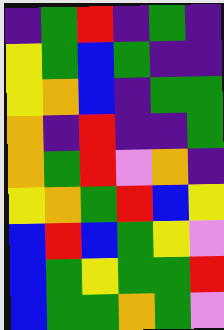[["indigo", "green", "red", "indigo", "green", "indigo"], ["yellow", "green", "blue", "green", "indigo", "indigo"], ["yellow", "orange", "blue", "indigo", "green", "green"], ["orange", "indigo", "red", "indigo", "indigo", "green"], ["orange", "green", "red", "violet", "orange", "indigo"], ["yellow", "orange", "green", "red", "blue", "yellow"], ["blue", "red", "blue", "green", "yellow", "violet"], ["blue", "green", "yellow", "green", "green", "red"], ["blue", "green", "green", "orange", "green", "violet"]]